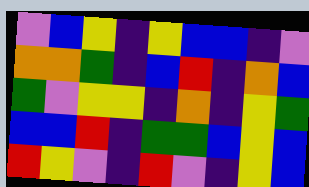[["violet", "blue", "yellow", "indigo", "yellow", "blue", "blue", "indigo", "violet"], ["orange", "orange", "green", "indigo", "blue", "red", "indigo", "orange", "blue"], ["green", "violet", "yellow", "yellow", "indigo", "orange", "indigo", "yellow", "green"], ["blue", "blue", "red", "indigo", "green", "green", "blue", "yellow", "blue"], ["red", "yellow", "violet", "indigo", "red", "violet", "indigo", "yellow", "blue"]]